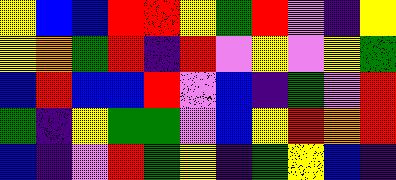[["yellow", "blue", "blue", "red", "red", "yellow", "green", "red", "violet", "indigo", "yellow"], ["yellow", "orange", "green", "red", "indigo", "red", "violet", "yellow", "violet", "yellow", "green"], ["blue", "red", "blue", "blue", "red", "violet", "blue", "indigo", "green", "violet", "red"], ["green", "indigo", "yellow", "green", "green", "violet", "blue", "yellow", "red", "orange", "red"], ["blue", "indigo", "violet", "red", "green", "yellow", "indigo", "green", "yellow", "blue", "indigo"]]